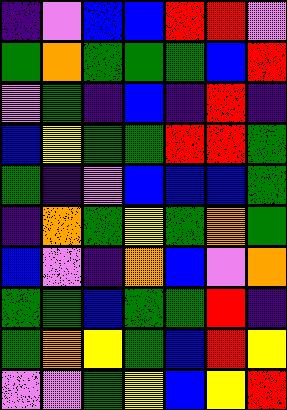[["indigo", "violet", "blue", "blue", "red", "red", "violet"], ["green", "orange", "green", "green", "green", "blue", "red"], ["violet", "green", "indigo", "blue", "indigo", "red", "indigo"], ["blue", "yellow", "green", "green", "red", "red", "green"], ["green", "indigo", "violet", "blue", "blue", "blue", "green"], ["indigo", "orange", "green", "yellow", "green", "orange", "green"], ["blue", "violet", "indigo", "orange", "blue", "violet", "orange"], ["green", "green", "blue", "green", "green", "red", "indigo"], ["green", "orange", "yellow", "green", "blue", "red", "yellow"], ["violet", "violet", "green", "yellow", "blue", "yellow", "red"]]